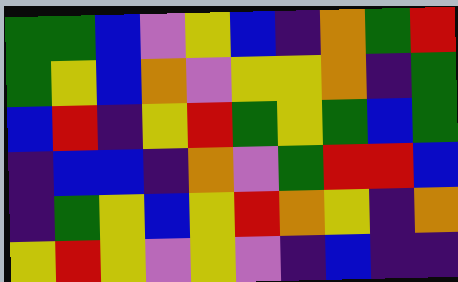[["green", "green", "blue", "violet", "yellow", "blue", "indigo", "orange", "green", "red"], ["green", "yellow", "blue", "orange", "violet", "yellow", "yellow", "orange", "indigo", "green"], ["blue", "red", "indigo", "yellow", "red", "green", "yellow", "green", "blue", "green"], ["indigo", "blue", "blue", "indigo", "orange", "violet", "green", "red", "red", "blue"], ["indigo", "green", "yellow", "blue", "yellow", "red", "orange", "yellow", "indigo", "orange"], ["yellow", "red", "yellow", "violet", "yellow", "violet", "indigo", "blue", "indigo", "indigo"]]